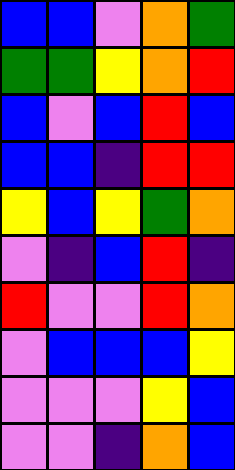[["blue", "blue", "violet", "orange", "green"], ["green", "green", "yellow", "orange", "red"], ["blue", "violet", "blue", "red", "blue"], ["blue", "blue", "indigo", "red", "red"], ["yellow", "blue", "yellow", "green", "orange"], ["violet", "indigo", "blue", "red", "indigo"], ["red", "violet", "violet", "red", "orange"], ["violet", "blue", "blue", "blue", "yellow"], ["violet", "violet", "violet", "yellow", "blue"], ["violet", "violet", "indigo", "orange", "blue"]]